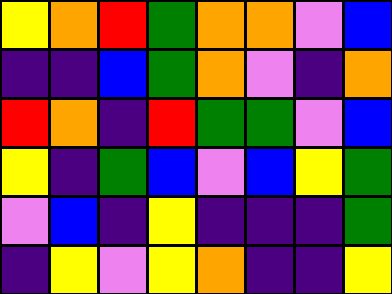[["yellow", "orange", "red", "green", "orange", "orange", "violet", "blue"], ["indigo", "indigo", "blue", "green", "orange", "violet", "indigo", "orange"], ["red", "orange", "indigo", "red", "green", "green", "violet", "blue"], ["yellow", "indigo", "green", "blue", "violet", "blue", "yellow", "green"], ["violet", "blue", "indigo", "yellow", "indigo", "indigo", "indigo", "green"], ["indigo", "yellow", "violet", "yellow", "orange", "indigo", "indigo", "yellow"]]